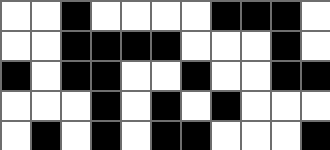[["white", "white", "black", "white", "white", "white", "white", "black", "black", "black", "white"], ["white", "white", "black", "black", "black", "black", "white", "white", "white", "black", "white"], ["black", "white", "black", "black", "white", "white", "black", "white", "white", "black", "black"], ["white", "white", "white", "black", "white", "black", "white", "black", "white", "white", "white"], ["white", "black", "white", "black", "white", "black", "black", "white", "white", "white", "black"]]